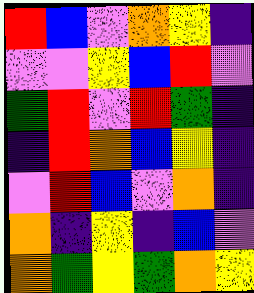[["red", "blue", "violet", "orange", "yellow", "indigo"], ["violet", "violet", "yellow", "blue", "red", "violet"], ["green", "red", "violet", "red", "green", "indigo"], ["indigo", "red", "orange", "blue", "yellow", "indigo"], ["violet", "red", "blue", "violet", "orange", "indigo"], ["orange", "indigo", "yellow", "indigo", "blue", "violet"], ["orange", "green", "yellow", "green", "orange", "yellow"]]